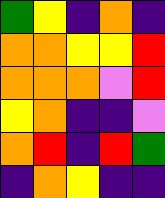[["green", "yellow", "indigo", "orange", "indigo"], ["orange", "orange", "yellow", "yellow", "red"], ["orange", "orange", "orange", "violet", "red"], ["yellow", "orange", "indigo", "indigo", "violet"], ["orange", "red", "indigo", "red", "green"], ["indigo", "orange", "yellow", "indigo", "indigo"]]